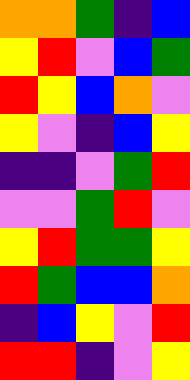[["orange", "orange", "green", "indigo", "blue"], ["yellow", "red", "violet", "blue", "green"], ["red", "yellow", "blue", "orange", "violet"], ["yellow", "violet", "indigo", "blue", "yellow"], ["indigo", "indigo", "violet", "green", "red"], ["violet", "violet", "green", "red", "violet"], ["yellow", "red", "green", "green", "yellow"], ["red", "green", "blue", "blue", "orange"], ["indigo", "blue", "yellow", "violet", "red"], ["red", "red", "indigo", "violet", "yellow"]]